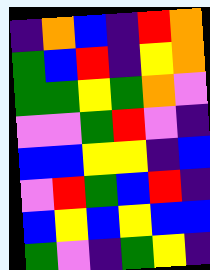[["indigo", "orange", "blue", "indigo", "red", "orange"], ["green", "blue", "red", "indigo", "yellow", "orange"], ["green", "green", "yellow", "green", "orange", "violet"], ["violet", "violet", "green", "red", "violet", "indigo"], ["blue", "blue", "yellow", "yellow", "indigo", "blue"], ["violet", "red", "green", "blue", "red", "indigo"], ["blue", "yellow", "blue", "yellow", "blue", "blue"], ["green", "violet", "indigo", "green", "yellow", "indigo"]]